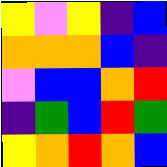[["yellow", "violet", "yellow", "indigo", "blue"], ["orange", "orange", "orange", "blue", "indigo"], ["violet", "blue", "blue", "orange", "red"], ["indigo", "green", "blue", "red", "green"], ["yellow", "orange", "red", "orange", "blue"]]